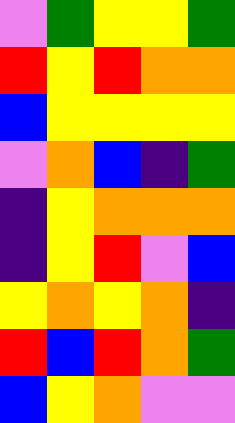[["violet", "green", "yellow", "yellow", "green"], ["red", "yellow", "red", "orange", "orange"], ["blue", "yellow", "yellow", "yellow", "yellow"], ["violet", "orange", "blue", "indigo", "green"], ["indigo", "yellow", "orange", "orange", "orange"], ["indigo", "yellow", "red", "violet", "blue"], ["yellow", "orange", "yellow", "orange", "indigo"], ["red", "blue", "red", "orange", "green"], ["blue", "yellow", "orange", "violet", "violet"]]